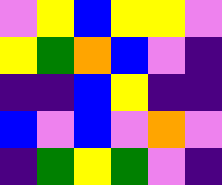[["violet", "yellow", "blue", "yellow", "yellow", "violet"], ["yellow", "green", "orange", "blue", "violet", "indigo"], ["indigo", "indigo", "blue", "yellow", "indigo", "indigo"], ["blue", "violet", "blue", "violet", "orange", "violet"], ["indigo", "green", "yellow", "green", "violet", "indigo"]]